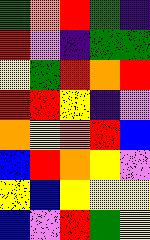[["green", "orange", "red", "green", "indigo"], ["red", "violet", "indigo", "green", "green"], ["yellow", "green", "red", "orange", "red"], ["red", "red", "yellow", "indigo", "violet"], ["orange", "yellow", "orange", "red", "blue"], ["blue", "red", "orange", "yellow", "violet"], ["yellow", "blue", "yellow", "yellow", "yellow"], ["blue", "violet", "red", "green", "yellow"]]